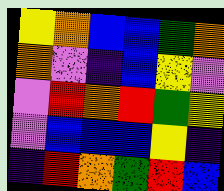[["yellow", "orange", "blue", "blue", "green", "orange"], ["orange", "violet", "indigo", "blue", "yellow", "violet"], ["violet", "red", "orange", "red", "green", "yellow"], ["violet", "blue", "blue", "blue", "yellow", "indigo"], ["indigo", "red", "orange", "green", "red", "blue"]]